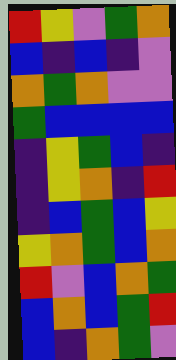[["red", "yellow", "violet", "green", "orange"], ["blue", "indigo", "blue", "indigo", "violet"], ["orange", "green", "orange", "violet", "violet"], ["green", "blue", "blue", "blue", "blue"], ["indigo", "yellow", "green", "blue", "indigo"], ["indigo", "yellow", "orange", "indigo", "red"], ["indigo", "blue", "green", "blue", "yellow"], ["yellow", "orange", "green", "blue", "orange"], ["red", "violet", "blue", "orange", "green"], ["blue", "orange", "blue", "green", "red"], ["blue", "indigo", "orange", "green", "violet"]]